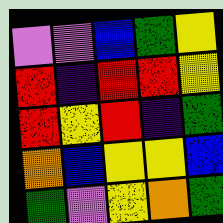[["violet", "violet", "blue", "green", "yellow"], ["red", "indigo", "red", "red", "yellow"], ["red", "yellow", "red", "indigo", "green"], ["orange", "blue", "yellow", "yellow", "blue"], ["green", "violet", "yellow", "orange", "green"]]